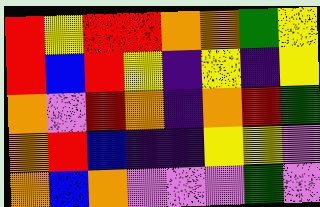[["red", "yellow", "red", "red", "orange", "orange", "green", "yellow"], ["red", "blue", "red", "yellow", "indigo", "yellow", "indigo", "yellow"], ["orange", "violet", "red", "orange", "indigo", "orange", "red", "green"], ["orange", "red", "blue", "indigo", "indigo", "yellow", "yellow", "violet"], ["orange", "blue", "orange", "violet", "violet", "violet", "green", "violet"]]